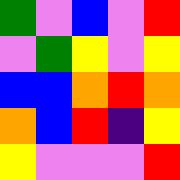[["green", "violet", "blue", "violet", "red"], ["violet", "green", "yellow", "violet", "yellow"], ["blue", "blue", "orange", "red", "orange"], ["orange", "blue", "red", "indigo", "yellow"], ["yellow", "violet", "violet", "violet", "red"]]